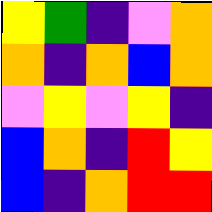[["yellow", "green", "indigo", "violet", "orange"], ["orange", "indigo", "orange", "blue", "orange"], ["violet", "yellow", "violet", "yellow", "indigo"], ["blue", "orange", "indigo", "red", "yellow"], ["blue", "indigo", "orange", "red", "red"]]